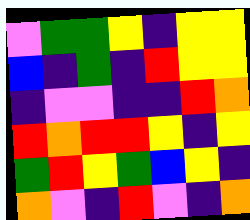[["violet", "green", "green", "yellow", "indigo", "yellow", "yellow"], ["blue", "indigo", "green", "indigo", "red", "yellow", "yellow"], ["indigo", "violet", "violet", "indigo", "indigo", "red", "orange"], ["red", "orange", "red", "red", "yellow", "indigo", "yellow"], ["green", "red", "yellow", "green", "blue", "yellow", "indigo"], ["orange", "violet", "indigo", "red", "violet", "indigo", "orange"]]